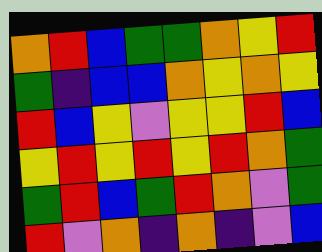[["orange", "red", "blue", "green", "green", "orange", "yellow", "red"], ["green", "indigo", "blue", "blue", "orange", "yellow", "orange", "yellow"], ["red", "blue", "yellow", "violet", "yellow", "yellow", "red", "blue"], ["yellow", "red", "yellow", "red", "yellow", "red", "orange", "green"], ["green", "red", "blue", "green", "red", "orange", "violet", "green"], ["red", "violet", "orange", "indigo", "orange", "indigo", "violet", "blue"]]